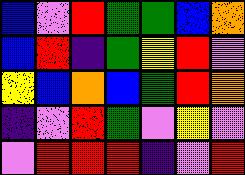[["blue", "violet", "red", "green", "green", "blue", "orange"], ["blue", "red", "indigo", "green", "yellow", "red", "violet"], ["yellow", "blue", "orange", "blue", "green", "red", "orange"], ["indigo", "violet", "red", "green", "violet", "yellow", "violet"], ["violet", "red", "red", "red", "indigo", "violet", "red"]]